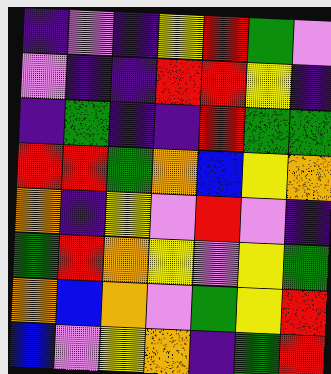[["indigo", "violet", "indigo", "yellow", "red", "green", "violet"], ["violet", "indigo", "indigo", "red", "red", "yellow", "indigo"], ["indigo", "green", "indigo", "indigo", "red", "green", "green"], ["red", "red", "green", "orange", "blue", "yellow", "orange"], ["orange", "indigo", "yellow", "violet", "red", "violet", "indigo"], ["green", "red", "orange", "yellow", "violet", "yellow", "green"], ["orange", "blue", "orange", "violet", "green", "yellow", "red"], ["blue", "violet", "yellow", "orange", "indigo", "green", "red"]]